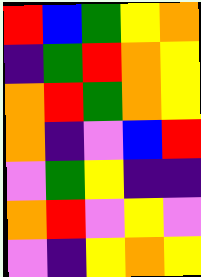[["red", "blue", "green", "yellow", "orange"], ["indigo", "green", "red", "orange", "yellow"], ["orange", "red", "green", "orange", "yellow"], ["orange", "indigo", "violet", "blue", "red"], ["violet", "green", "yellow", "indigo", "indigo"], ["orange", "red", "violet", "yellow", "violet"], ["violet", "indigo", "yellow", "orange", "yellow"]]